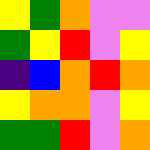[["yellow", "green", "orange", "violet", "violet"], ["green", "yellow", "red", "violet", "yellow"], ["indigo", "blue", "orange", "red", "orange"], ["yellow", "orange", "orange", "violet", "yellow"], ["green", "green", "red", "violet", "orange"]]